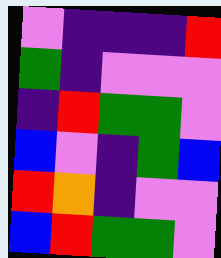[["violet", "indigo", "indigo", "indigo", "red"], ["green", "indigo", "violet", "violet", "violet"], ["indigo", "red", "green", "green", "violet"], ["blue", "violet", "indigo", "green", "blue"], ["red", "orange", "indigo", "violet", "violet"], ["blue", "red", "green", "green", "violet"]]